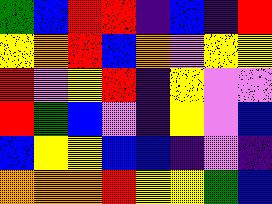[["green", "blue", "red", "red", "indigo", "blue", "indigo", "red"], ["yellow", "orange", "red", "blue", "orange", "violet", "yellow", "yellow"], ["red", "violet", "yellow", "red", "indigo", "yellow", "violet", "violet"], ["red", "green", "blue", "violet", "indigo", "yellow", "violet", "blue"], ["blue", "yellow", "yellow", "blue", "blue", "indigo", "violet", "indigo"], ["orange", "orange", "orange", "red", "yellow", "yellow", "green", "blue"]]